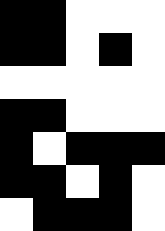[["black", "black", "white", "white", "white"], ["black", "black", "white", "black", "white"], ["white", "white", "white", "white", "white"], ["black", "black", "white", "white", "white"], ["black", "white", "black", "black", "black"], ["black", "black", "white", "black", "white"], ["white", "black", "black", "black", "white"]]